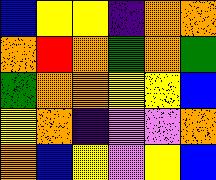[["blue", "yellow", "yellow", "indigo", "orange", "orange"], ["orange", "red", "orange", "green", "orange", "green"], ["green", "orange", "orange", "yellow", "yellow", "blue"], ["yellow", "orange", "indigo", "violet", "violet", "orange"], ["orange", "blue", "yellow", "violet", "yellow", "blue"]]